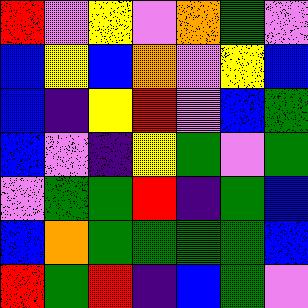[["red", "violet", "yellow", "violet", "orange", "green", "violet"], ["blue", "yellow", "blue", "orange", "violet", "yellow", "blue"], ["blue", "indigo", "yellow", "red", "violet", "blue", "green"], ["blue", "violet", "indigo", "yellow", "green", "violet", "green"], ["violet", "green", "green", "red", "indigo", "green", "blue"], ["blue", "orange", "green", "green", "green", "green", "blue"], ["red", "green", "red", "indigo", "blue", "green", "violet"]]